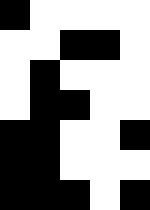[["black", "white", "white", "white", "white"], ["white", "white", "black", "black", "white"], ["white", "black", "white", "white", "white"], ["white", "black", "black", "white", "white"], ["black", "black", "white", "white", "black"], ["black", "black", "white", "white", "white"], ["black", "black", "black", "white", "black"]]